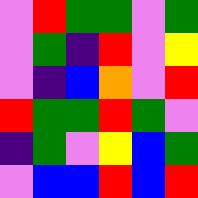[["violet", "red", "green", "green", "violet", "green"], ["violet", "green", "indigo", "red", "violet", "yellow"], ["violet", "indigo", "blue", "orange", "violet", "red"], ["red", "green", "green", "red", "green", "violet"], ["indigo", "green", "violet", "yellow", "blue", "green"], ["violet", "blue", "blue", "red", "blue", "red"]]